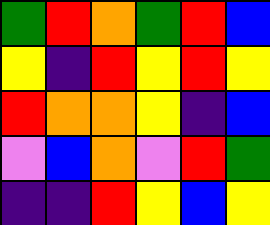[["green", "red", "orange", "green", "red", "blue"], ["yellow", "indigo", "red", "yellow", "red", "yellow"], ["red", "orange", "orange", "yellow", "indigo", "blue"], ["violet", "blue", "orange", "violet", "red", "green"], ["indigo", "indigo", "red", "yellow", "blue", "yellow"]]